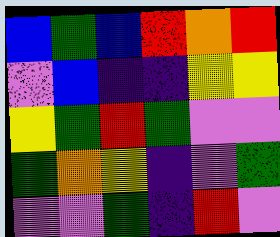[["blue", "green", "blue", "red", "orange", "red"], ["violet", "blue", "indigo", "indigo", "yellow", "yellow"], ["yellow", "green", "red", "green", "violet", "violet"], ["green", "orange", "yellow", "indigo", "violet", "green"], ["violet", "violet", "green", "indigo", "red", "violet"]]